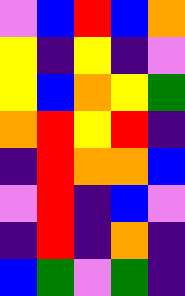[["violet", "blue", "red", "blue", "orange"], ["yellow", "indigo", "yellow", "indigo", "violet"], ["yellow", "blue", "orange", "yellow", "green"], ["orange", "red", "yellow", "red", "indigo"], ["indigo", "red", "orange", "orange", "blue"], ["violet", "red", "indigo", "blue", "violet"], ["indigo", "red", "indigo", "orange", "indigo"], ["blue", "green", "violet", "green", "indigo"]]